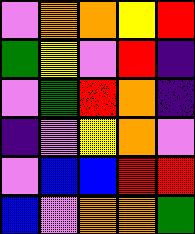[["violet", "orange", "orange", "yellow", "red"], ["green", "yellow", "violet", "red", "indigo"], ["violet", "green", "red", "orange", "indigo"], ["indigo", "violet", "yellow", "orange", "violet"], ["violet", "blue", "blue", "red", "red"], ["blue", "violet", "orange", "orange", "green"]]